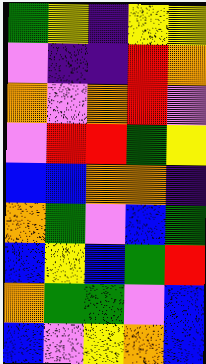[["green", "yellow", "indigo", "yellow", "yellow"], ["violet", "indigo", "indigo", "red", "orange"], ["orange", "violet", "orange", "red", "violet"], ["violet", "red", "red", "green", "yellow"], ["blue", "blue", "orange", "orange", "indigo"], ["orange", "green", "violet", "blue", "green"], ["blue", "yellow", "blue", "green", "red"], ["orange", "green", "green", "violet", "blue"], ["blue", "violet", "yellow", "orange", "blue"]]